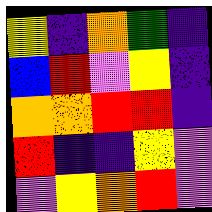[["yellow", "indigo", "orange", "green", "indigo"], ["blue", "red", "violet", "yellow", "indigo"], ["orange", "orange", "red", "red", "indigo"], ["red", "indigo", "indigo", "yellow", "violet"], ["violet", "yellow", "orange", "red", "violet"]]